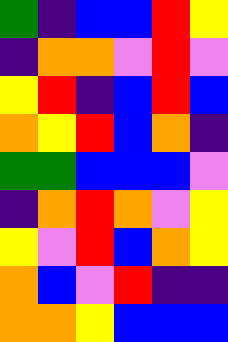[["green", "indigo", "blue", "blue", "red", "yellow"], ["indigo", "orange", "orange", "violet", "red", "violet"], ["yellow", "red", "indigo", "blue", "red", "blue"], ["orange", "yellow", "red", "blue", "orange", "indigo"], ["green", "green", "blue", "blue", "blue", "violet"], ["indigo", "orange", "red", "orange", "violet", "yellow"], ["yellow", "violet", "red", "blue", "orange", "yellow"], ["orange", "blue", "violet", "red", "indigo", "indigo"], ["orange", "orange", "yellow", "blue", "blue", "blue"]]